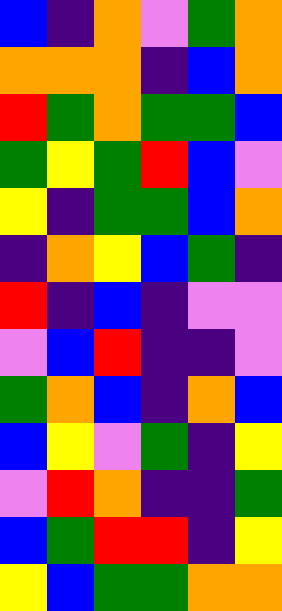[["blue", "indigo", "orange", "violet", "green", "orange"], ["orange", "orange", "orange", "indigo", "blue", "orange"], ["red", "green", "orange", "green", "green", "blue"], ["green", "yellow", "green", "red", "blue", "violet"], ["yellow", "indigo", "green", "green", "blue", "orange"], ["indigo", "orange", "yellow", "blue", "green", "indigo"], ["red", "indigo", "blue", "indigo", "violet", "violet"], ["violet", "blue", "red", "indigo", "indigo", "violet"], ["green", "orange", "blue", "indigo", "orange", "blue"], ["blue", "yellow", "violet", "green", "indigo", "yellow"], ["violet", "red", "orange", "indigo", "indigo", "green"], ["blue", "green", "red", "red", "indigo", "yellow"], ["yellow", "blue", "green", "green", "orange", "orange"]]